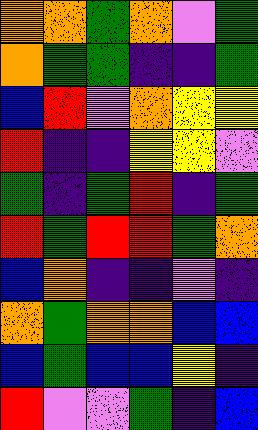[["orange", "orange", "green", "orange", "violet", "green"], ["orange", "green", "green", "indigo", "indigo", "green"], ["blue", "red", "violet", "orange", "yellow", "yellow"], ["red", "indigo", "indigo", "yellow", "yellow", "violet"], ["green", "indigo", "green", "red", "indigo", "green"], ["red", "green", "red", "red", "green", "orange"], ["blue", "orange", "indigo", "indigo", "violet", "indigo"], ["orange", "green", "orange", "orange", "blue", "blue"], ["blue", "green", "blue", "blue", "yellow", "indigo"], ["red", "violet", "violet", "green", "indigo", "blue"]]